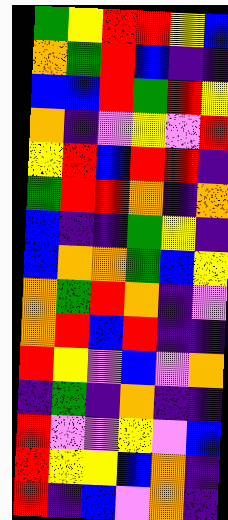[["green", "yellow", "red", "red", "yellow", "blue"], ["orange", "green", "red", "blue", "indigo", "indigo"], ["blue", "blue", "red", "green", "red", "yellow"], ["orange", "indigo", "violet", "yellow", "violet", "red"], ["yellow", "red", "blue", "red", "red", "indigo"], ["green", "red", "red", "orange", "indigo", "orange"], ["blue", "indigo", "indigo", "green", "yellow", "indigo"], ["blue", "orange", "orange", "green", "blue", "yellow"], ["orange", "green", "red", "orange", "indigo", "violet"], ["orange", "red", "blue", "red", "indigo", "indigo"], ["red", "yellow", "violet", "blue", "violet", "orange"], ["indigo", "green", "indigo", "orange", "indigo", "indigo"], ["red", "violet", "violet", "yellow", "violet", "blue"], ["red", "yellow", "yellow", "blue", "orange", "indigo"], ["red", "indigo", "blue", "violet", "orange", "indigo"]]